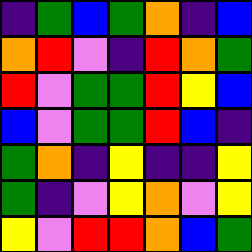[["indigo", "green", "blue", "green", "orange", "indigo", "blue"], ["orange", "red", "violet", "indigo", "red", "orange", "green"], ["red", "violet", "green", "green", "red", "yellow", "blue"], ["blue", "violet", "green", "green", "red", "blue", "indigo"], ["green", "orange", "indigo", "yellow", "indigo", "indigo", "yellow"], ["green", "indigo", "violet", "yellow", "orange", "violet", "yellow"], ["yellow", "violet", "red", "red", "orange", "blue", "green"]]